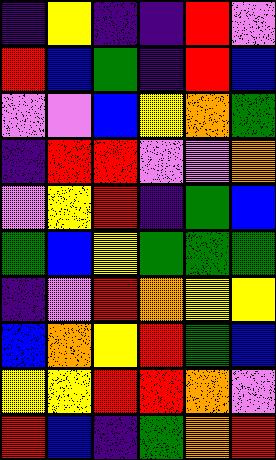[["indigo", "yellow", "indigo", "indigo", "red", "violet"], ["red", "blue", "green", "indigo", "red", "blue"], ["violet", "violet", "blue", "yellow", "orange", "green"], ["indigo", "red", "red", "violet", "violet", "orange"], ["violet", "yellow", "red", "indigo", "green", "blue"], ["green", "blue", "yellow", "green", "green", "green"], ["indigo", "violet", "red", "orange", "yellow", "yellow"], ["blue", "orange", "yellow", "red", "green", "blue"], ["yellow", "yellow", "red", "red", "orange", "violet"], ["red", "blue", "indigo", "green", "orange", "red"]]